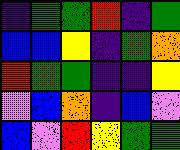[["indigo", "green", "green", "red", "indigo", "green"], ["blue", "blue", "yellow", "indigo", "green", "orange"], ["red", "green", "green", "indigo", "indigo", "yellow"], ["violet", "blue", "orange", "indigo", "blue", "violet"], ["blue", "violet", "red", "yellow", "green", "green"]]